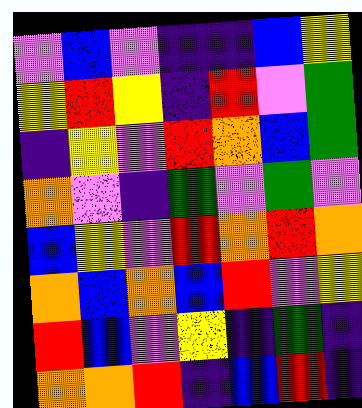[["violet", "blue", "violet", "indigo", "indigo", "blue", "yellow"], ["yellow", "red", "yellow", "indigo", "red", "violet", "green"], ["indigo", "yellow", "violet", "red", "orange", "blue", "green"], ["orange", "violet", "indigo", "green", "violet", "green", "violet"], ["blue", "yellow", "violet", "red", "orange", "red", "orange"], ["orange", "blue", "orange", "blue", "red", "violet", "yellow"], ["red", "blue", "violet", "yellow", "indigo", "green", "indigo"], ["orange", "orange", "red", "indigo", "blue", "red", "indigo"]]